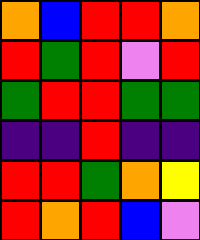[["orange", "blue", "red", "red", "orange"], ["red", "green", "red", "violet", "red"], ["green", "red", "red", "green", "green"], ["indigo", "indigo", "red", "indigo", "indigo"], ["red", "red", "green", "orange", "yellow"], ["red", "orange", "red", "blue", "violet"]]